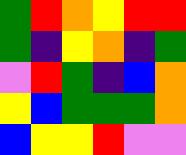[["green", "red", "orange", "yellow", "red", "red"], ["green", "indigo", "yellow", "orange", "indigo", "green"], ["violet", "red", "green", "indigo", "blue", "orange"], ["yellow", "blue", "green", "green", "green", "orange"], ["blue", "yellow", "yellow", "red", "violet", "violet"]]